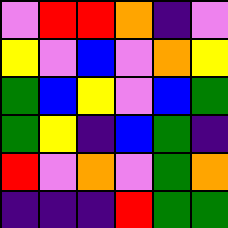[["violet", "red", "red", "orange", "indigo", "violet"], ["yellow", "violet", "blue", "violet", "orange", "yellow"], ["green", "blue", "yellow", "violet", "blue", "green"], ["green", "yellow", "indigo", "blue", "green", "indigo"], ["red", "violet", "orange", "violet", "green", "orange"], ["indigo", "indigo", "indigo", "red", "green", "green"]]